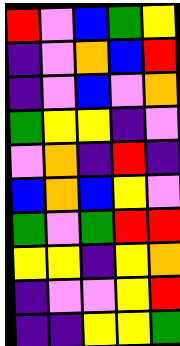[["red", "violet", "blue", "green", "yellow"], ["indigo", "violet", "orange", "blue", "red"], ["indigo", "violet", "blue", "violet", "orange"], ["green", "yellow", "yellow", "indigo", "violet"], ["violet", "orange", "indigo", "red", "indigo"], ["blue", "orange", "blue", "yellow", "violet"], ["green", "violet", "green", "red", "red"], ["yellow", "yellow", "indigo", "yellow", "orange"], ["indigo", "violet", "violet", "yellow", "red"], ["indigo", "indigo", "yellow", "yellow", "green"]]